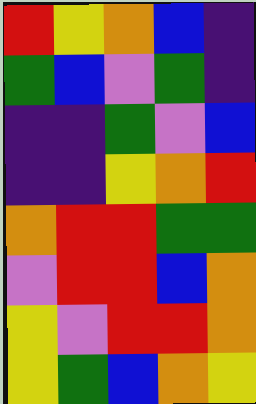[["red", "yellow", "orange", "blue", "indigo"], ["green", "blue", "violet", "green", "indigo"], ["indigo", "indigo", "green", "violet", "blue"], ["indigo", "indigo", "yellow", "orange", "red"], ["orange", "red", "red", "green", "green"], ["violet", "red", "red", "blue", "orange"], ["yellow", "violet", "red", "red", "orange"], ["yellow", "green", "blue", "orange", "yellow"]]